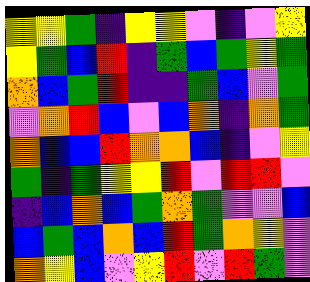[["yellow", "yellow", "green", "indigo", "yellow", "yellow", "violet", "indigo", "violet", "yellow"], ["yellow", "green", "blue", "red", "indigo", "green", "blue", "green", "yellow", "green"], ["orange", "blue", "green", "red", "indigo", "indigo", "green", "blue", "violet", "green"], ["violet", "orange", "red", "blue", "violet", "blue", "orange", "indigo", "orange", "green"], ["orange", "blue", "blue", "red", "orange", "orange", "blue", "indigo", "violet", "yellow"], ["green", "indigo", "green", "yellow", "yellow", "red", "violet", "red", "red", "violet"], ["indigo", "blue", "orange", "blue", "green", "orange", "green", "violet", "violet", "blue"], ["blue", "green", "blue", "orange", "blue", "red", "green", "orange", "yellow", "violet"], ["orange", "yellow", "blue", "violet", "yellow", "red", "violet", "red", "green", "violet"]]